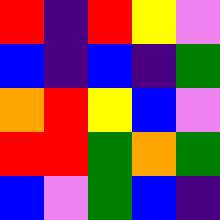[["red", "indigo", "red", "yellow", "violet"], ["blue", "indigo", "blue", "indigo", "green"], ["orange", "red", "yellow", "blue", "violet"], ["red", "red", "green", "orange", "green"], ["blue", "violet", "green", "blue", "indigo"]]